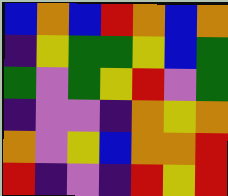[["blue", "orange", "blue", "red", "orange", "blue", "orange"], ["indigo", "yellow", "green", "green", "yellow", "blue", "green"], ["green", "violet", "green", "yellow", "red", "violet", "green"], ["indigo", "violet", "violet", "indigo", "orange", "yellow", "orange"], ["orange", "violet", "yellow", "blue", "orange", "orange", "red"], ["red", "indigo", "violet", "indigo", "red", "yellow", "red"]]